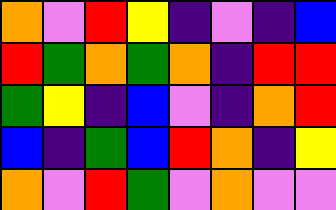[["orange", "violet", "red", "yellow", "indigo", "violet", "indigo", "blue"], ["red", "green", "orange", "green", "orange", "indigo", "red", "red"], ["green", "yellow", "indigo", "blue", "violet", "indigo", "orange", "red"], ["blue", "indigo", "green", "blue", "red", "orange", "indigo", "yellow"], ["orange", "violet", "red", "green", "violet", "orange", "violet", "violet"]]